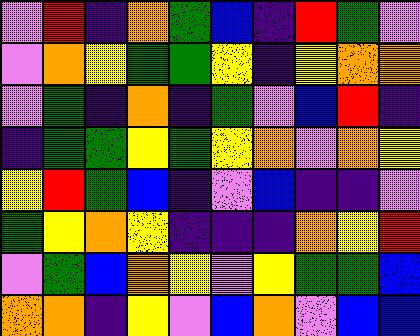[["violet", "red", "indigo", "orange", "green", "blue", "indigo", "red", "green", "violet"], ["violet", "orange", "yellow", "green", "green", "yellow", "indigo", "yellow", "orange", "orange"], ["violet", "green", "indigo", "orange", "indigo", "green", "violet", "blue", "red", "indigo"], ["indigo", "green", "green", "yellow", "green", "yellow", "orange", "violet", "orange", "yellow"], ["yellow", "red", "green", "blue", "indigo", "violet", "blue", "indigo", "indigo", "violet"], ["green", "yellow", "orange", "yellow", "indigo", "indigo", "indigo", "orange", "yellow", "red"], ["violet", "green", "blue", "orange", "yellow", "violet", "yellow", "green", "green", "blue"], ["orange", "orange", "indigo", "yellow", "violet", "blue", "orange", "violet", "blue", "blue"]]